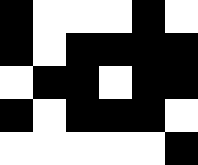[["black", "white", "white", "white", "black", "white"], ["black", "white", "black", "black", "black", "black"], ["white", "black", "black", "white", "black", "black"], ["black", "white", "black", "black", "black", "white"], ["white", "white", "white", "white", "white", "black"]]